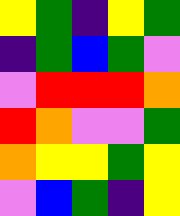[["yellow", "green", "indigo", "yellow", "green"], ["indigo", "green", "blue", "green", "violet"], ["violet", "red", "red", "red", "orange"], ["red", "orange", "violet", "violet", "green"], ["orange", "yellow", "yellow", "green", "yellow"], ["violet", "blue", "green", "indigo", "yellow"]]